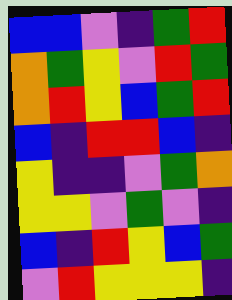[["blue", "blue", "violet", "indigo", "green", "red"], ["orange", "green", "yellow", "violet", "red", "green"], ["orange", "red", "yellow", "blue", "green", "red"], ["blue", "indigo", "red", "red", "blue", "indigo"], ["yellow", "indigo", "indigo", "violet", "green", "orange"], ["yellow", "yellow", "violet", "green", "violet", "indigo"], ["blue", "indigo", "red", "yellow", "blue", "green"], ["violet", "red", "yellow", "yellow", "yellow", "indigo"]]